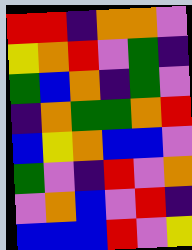[["red", "red", "indigo", "orange", "orange", "violet"], ["yellow", "orange", "red", "violet", "green", "indigo"], ["green", "blue", "orange", "indigo", "green", "violet"], ["indigo", "orange", "green", "green", "orange", "red"], ["blue", "yellow", "orange", "blue", "blue", "violet"], ["green", "violet", "indigo", "red", "violet", "orange"], ["violet", "orange", "blue", "violet", "red", "indigo"], ["blue", "blue", "blue", "red", "violet", "yellow"]]